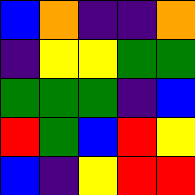[["blue", "orange", "indigo", "indigo", "orange"], ["indigo", "yellow", "yellow", "green", "green"], ["green", "green", "green", "indigo", "blue"], ["red", "green", "blue", "red", "yellow"], ["blue", "indigo", "yellow", "red", "red"]]